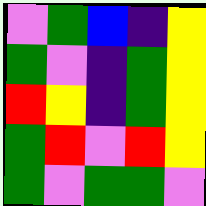[["violet", "green", "blue", "indigo", "yellow"], ["green", "violet", "indigo", "green", "yellow"], ["red", "yellow", "indigo", "green", "yellow"], ["green", "red", "violet", "red", "yellow"], ["green", "violet", "green", "green", "violet"]]